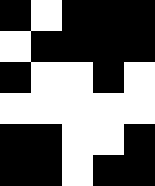[["black", "white", "black", "black", "black"], ["white", "black", "black", "black", "black"], ["black", "white", "white", "black", "white"], ["white", "white", "white", "white", "white"], ["black", "black", "white", "white", "black"], ["black", "black", "white", "black", "black"]]